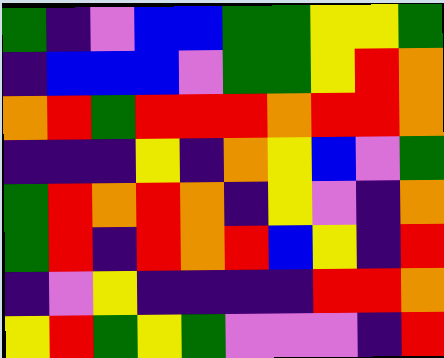[["green", "indigo", "violet", "blue", "blue", "green", "green", "yellow", "yellow", "green"], ["indigo", "blue", "blue", "blue", "violet", "green", "green", "yellow", "red", "orange"], ["orange", "red", "green", "red", "red", "red", "orange", "red", "red", "orange"], ["indigo", "indigo", "indigo", "yellow", "indigo", "orange", "yellow", "blue", "violet", "green"], ["green", "red", "orange", "red", "orange", "indigo", "yellow", "violet", "indigo", "orange"], ["green", "red", "indigo", "red", "orange", "red", "blue", "yellow", "indigo", "red"], ["indigo", "violet", "yellow", "indigo", "indigo", "indigo", "indigo", "red", "red", "orange"], ["yellow", "red", "green", "yellow", "green", "violet", "violet", "violet", "indigo", "red"]]